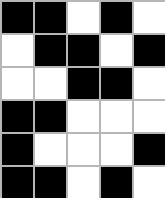[["black", "black", "white", "black", "white"], ["white", "black", "black", "white", "black"], ["white", "white", "black", "black", "white"], ["black", "black", "white", "white", "white"], ["black", "white", "white", "white", "black"], ["black", "black", "white", "black", "white"]]